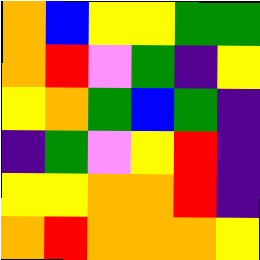[["orange", "blue", "yellow", "yellow", "green", "green"], ["orange", "red", "violet", "green", "indigo", "yellow"], ["yellow", "orange", "green", "blue", "green", "indigo"], ["indigo", "green", "violet", "yellow", "red", "indigo"], ["yellow", "yellow", "orange", "orange", "red", "indigo"], ["orange", "red", "orange", "orange", "orange", "yellow"]]